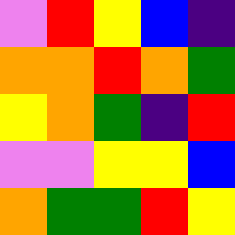[["violet", "red", "yellow", "blue", "indigo"], ["orange", "orange", "red", "orange", "green"], ["yellow", "orange", "green", "indigo", "red"], ["violet", "violet", "yellow", "yellow", "blue"], ["orange", "green", "green", "red", "yellow"]]